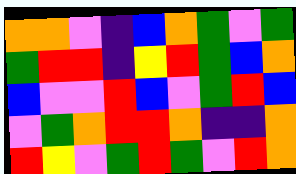[["orange", "orange", "violet", "indigo", "blue", "orange", "green", "violet", "green"], ["green", "red", "red", "indigo", "yellow", "red", "green", "blue", "orange"], ["blue", "violet", "violet", "red", "blue", "violet", "green", "red", "blue"], ["violet", "green", "orange", "red", "red", "orange", "indigo", "indigo", "orange"], ["red", "yellow", "violet", "green", "red", "green", "violet", "red", "orange"]]